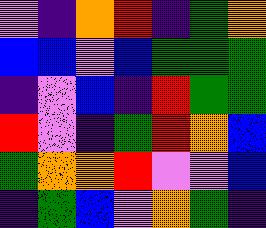[["violet", "indigo", "orange", "red", "indigo", "green", "orange"], ["blue", "blue", "violet", "blue", "green", "green", "green"], ["indigo", "violet", "blue", "indigo", "red", "green", "green"], ["red", "violet", "indigo", "green", "red", "orange", "blue"], ["green", "orange", "orange", "red", "violet", "violet", "blue"], ["indigo", "green", "blue", "violet", "orange", "green", "indigo"]]